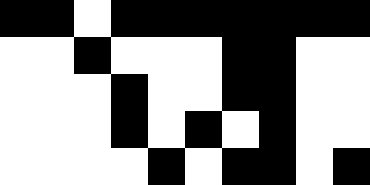[["black", "black", "white", "black", "black", "black", "black", "black", "black", "black"], ["white", "white", "black", "white", "white", "white", "black", "black", "white", "white"], ["white", "white", "white", "black", "white", "white", "black", "black", "white", "white"], ["white", "white", "white", "black", "white", "black", "white", "black", "white", "white"], ["white", "white", "white", "white", "black", "white", "black", "black", "white", "black"]]